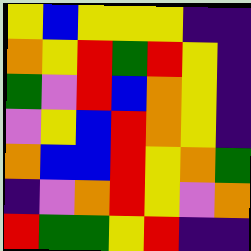[["yellow", "blue", "yellow", "yellow", "yellow", "indigo", "indigo"], ["orange", "yellow", "red", "green", "red", "yellow", "indigo"], ["green", "violet", "red", "blue", "orange", "yellow", "indigo"], ["violet", "yellow", "blue", "red", "orange", "yellow", "indigo"], ["orange", "blue", "blue", "red", "yellow", "orange", "green"], ["indigo", "violet", "orange", "red", "yellow", "violet", "orange"], ["red", "green", "green", "yellow", "red", "indigo", "indigo"]]